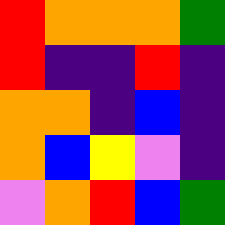[["red", "orange", "orange", "orange", "green"], ["red", "indigo", "indigo", "red", "indigo"], ["orange", "orange", "indigo", "blue", "indigo"], ["orange", "blue", "yellow", "violet", "indigo"], ["violet", "orange", "red", "blue", "green"]]